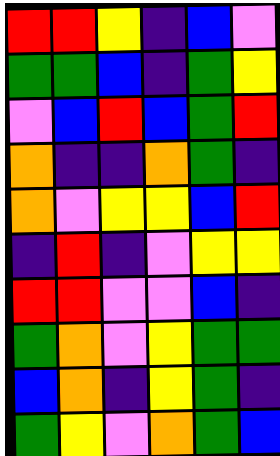[["red", "red", "yellow", "indigo", "blue", "violet"], ["green", "green", "blue", "indigo", "green", "yellow"], ["violet", "blue", "red", "blue", "green", "red"], ["orange", "indigo", "indigo", "orange", "green", "indigo"], ["orange", "violet", "yellow", "yellow", "blue", "red"], ["indigo", "red", "indigo", "violet", "yellow", "yellow"], ["red", "red", "violet", "violet", "blue", "indigo"], ["green", "orange", "violet", "yellow", "green", "green"], ["blue", "orange", "indigo", "yellow", "green", "indigo"], ["green", "yellow", "violet", "orange", "green", "blue"]]